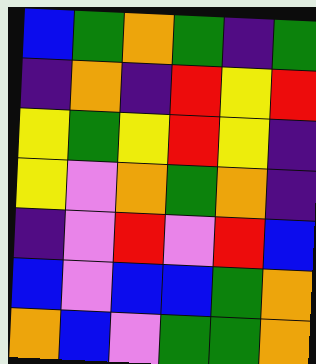[["blue", "green", "orange", "green", "indigo", "green"], ["indigo", "orange", "indigo", "red", "yellow", "red"], ["yellow", "green", "yellow", "red", "yellow", "indigo"], ["yellow", "violet", "orange", "green", "orange", "indigo"], ["indigo", "violet", "red", "violet", "red", "blue"], ["blue", "violet", "blue", "blue", "green", "orange"], ["orange", "blue", "violet", "green", "green", "orange"]]